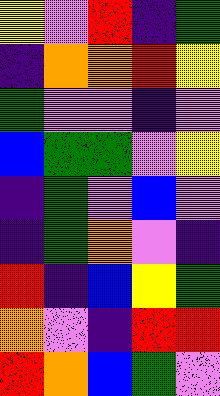[["yellow", "violet", "red", "indigo", "green"], ["indigo", "orange", "orange", "red", "yellow"], ["green", "violet", "violet", "indigo", "violet"], ["blue", "green", "green", "violet", "yellow"], ["indigo", "green", "violet", "blue", "violet"], ["indigo", "green", "orange", "violet", "indigo"], ["red", "indigo", "blue", "yellow", "green"], ["orange", "violet", "indigo", "red", "red"], ["red", "orange", "blue", "green", "violet"]]